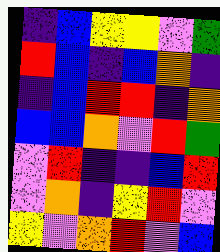[["indigo", "blue", "yellow", "yellow", "violet", "green"], ["red", "blue", "indigo", "blue", "orange", "indigo"], ["indigo", "blue", "red", "red", "indigo", "orange"], ["blue", "blue", "orange", "violet", "red", "green"], ["violet", "red", "indigo", "indigo", "blue", "red"], ["violet", "orange", "indigo", "yellow", "red", "violet"], ["yellow", "violet", "orange", "red", "violet", "blue"]]